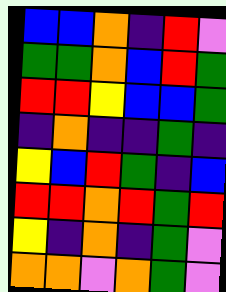[["blue", "blue", "orange", "indigo", "red", "violet"], ["green", "green", "orange", "blue", "red", "green"], ["red", "red", "yellow", "blue", "blue", "green"], ["indigo", "orange", "indigo", "indigo", "green", "indigo"], ["yellow", "blue", "red", "green", "indigo", "blue"], ["red", "red", "orange", "red", "green", "red"], ["yellow", "indigo", "orange", "indigo", "green", "violet"], ["orange", "orange", "violet", "orange", "green", "violet"]]